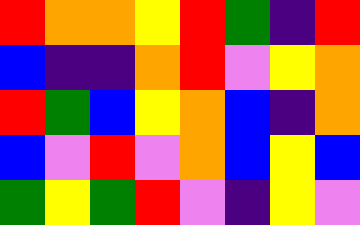[["red", "orange", "orange", "yellow", "red", "green", "indigo", "red"], ["blue", "indigo", "indigo", "orange", "red", "violet", "yellow", "orange"], ["red", "green", "blue", "yellow", "orange", "blue", "indigo", "orange"], ["blue", "violet", "red", "violet", "orange", "blue", "yellow", "blue"], ["green", "yellow", "green", "red", "violet", "indigo", "yellow", "violet"]]